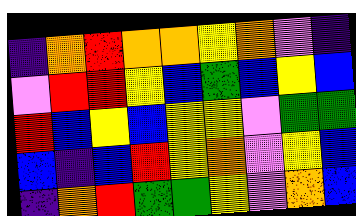[["indigo", "orange", "red", "orange", "orange", "yellow", "orange", "violet", "indigo"], ["violet", "red", "red", "yellow", "blue", "green", "blue", "yellow", "blue"], ["red", "blue", "yellow", "blue", "yellow", "yellow", "violet", "green", "green"], ["blue", "indigo", "blue", "red", "yellow", "orange", "violet", "yellow", "blue"], ["indigo", "orange", "red", "green", "green", "yellow", "violet", "orange", "blue"]]